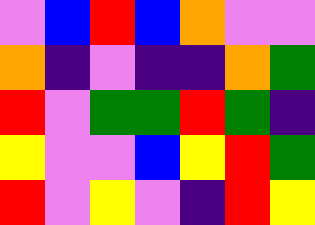[["violet", "blue", "red", "blue", "orange", "violet", "violet"], ["orange", "indigo", "violet", "indigo", "indigo", "orange", "green"], ["red", "violet", "green", "green", "red", "green", "indigo"], ["yellow", "violet", "violet", "blue", "yellow", "red", "green"], ["red", "violet", "yellow", "violet", "indigo", "red", "yellow"]]